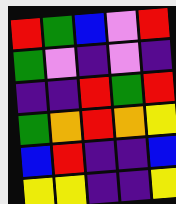[["red", "green", "blue", "violet", "red"], ["green", "violet", "indigo", "violet", "indigo"], ["indigo", "indigo", "red", "green", "red"], ["green", "orange", "red", "orange", "yellow"], ["blue", "red", "indigo", "indigo", "blue"], ["yellow", "yellow", "indigo", "indigo", "yellow"]]